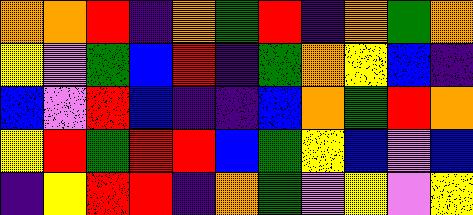[["orange", "orange", "red", "indigo", "orange", "green", "red", "indigo", "orange", "green", "orange"], ["yellow", "violet", "green", "blue", "red", "indigo", "green", "orange", "yellow", "blue", "indigo"], ["blue", "violet", "red", "blue", "indigo", "indigo", "blue", "orange", "green", "red", "orange"], ["yellow", "red", "green", "red", "red", "blue", "green", "yellow", "blue", "violet", "blue"], ["indigo", "yellow", "red", "red", "indigo", "orange", "green", "violet", "yellow", "violet", "yellow"]]